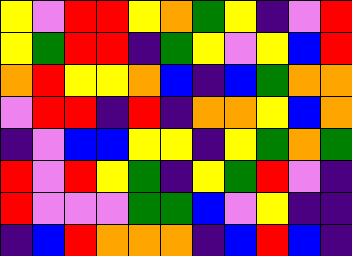[["yellow", "violet", "red", "red", "yellow", "orange", "green", "yellow", "indigo", "violet", "red"], ["yellow", "green", "red", "red", "indigo", "green", "yellow", "violet", "yellow", "blue", "red"], ["orange", "red", "yellow", "yellow", "orange", "blue", "indigo", "blue", "green", "orange", "orange"], ["violet", "red", "red", "indigo", "red", "indigo", "orange", "orange", "yellow", "blue", "orange"], ["indigo", "violet", "blue", "blue", "yellow", "yellow", "indigo", "yellow", "green", "orange", "green"], ["red", "violet", "red", "yellow", "green", "indigo", "yellow", "green", "red", "violet", "indigo"], ["red", "violet", "violet", "violet", "green", "green", "blue", "violet", "yellow", "indigo", "indigo"], ["indigo", "blue", "red", "orange", "orange", "orange", "indigo", "blue", "red", "blue", "indigo"]]